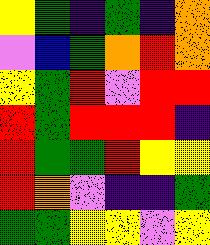[["yellow", "green", "indigo", "green", "indigo", "orange"], ["violet", "blue", "green", "orange", "red", "orange"], ["yellow", "green", "red", "violet", "red", "red"], ["red", "green", "red", "red", "red", "indigo"], ["red", "green", "green", "red", "yellow", "yellow"], ["red", "orange", "violet", "indigo", "indigo", "green"], ["green", "green", "yellow", "yellow", "violet", "yellow"]]